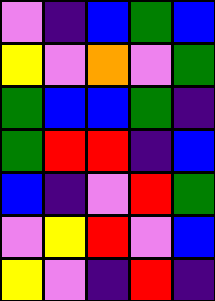[["violet", "indigo", "blue", "green", "blue"], ["yellow", "violet", "orange", "violet", "green"], ["green", "blue", "blue", "green", "indigo"], ["green", "red", "red", "indigo", "blue"], ["blue", "indigo", "violet", "red", "green"], ["violet", "yellow", "red", "violet", "blue"], ["yellow", "violet", "indigo", "red", "indigo"]]